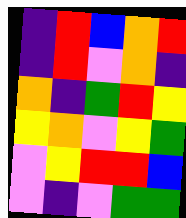[["indigo", "red", "blue", "orange", "red"], ["indigo", "red", "violet", "orange", "indigo"], ["orange", "indigo", "green", "red", "yellow"], ["yellow", "orange", "violet", "yellow", "green"], ["violet", "yellow", "red", "red", "blue"], ["violet", "indigo", "violet", "green", "green"]]